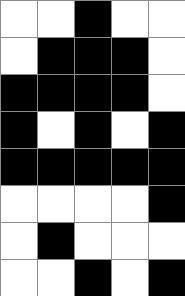[["white", "white", "black", "white", "white"], ["white", "black", "black", "black", "white"], ["black", "black", "black", "black", "white"], ["black", "white", "black", "white", "black"], ["black", "black", "black", "black", "black"], ["white", "white", "white", "white", "black"], ["white", "black", "white", "white", "white"], ["white", "white", "black", "white", "black"]]